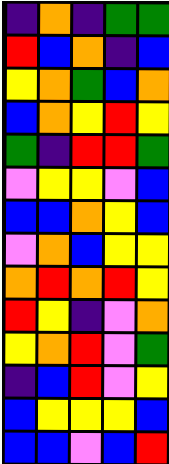[["indigo", "orange", "indigo", "green", "green"], ["red", "blue", "orange", "indigo", "blue"], ["yellow", "orange", "green", "blue", "orange"], ["blue", "orange", "yellow", "red", "yellow"], ["green", "indigo", "red", "red", "green"], ["violet", "yellow", "yellow", "violet", "blue"], ["blue", "blue", "orange", "yellow", "blue"], ["violet", "orange", "blue", "yellow", "yellow"], ["orange", "red", "orange", "red", "yellow"], ["red", "yellow", "indigo", "violet", "orange"], ["yellow", "orange", "red", "violet", "green"], ["indigo", "blue", "red", "violet", "yellow"], ["blue", "yellow", "yellow", "yellow", "blue"], ["blue", "blue", "violet", "blue", "red"]]